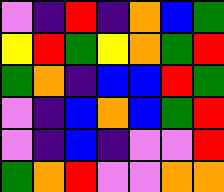[["violet", "indigo", "red", "indigo", "orange", "blue", "green"], ["yellow", "red", "green", "yellow", "orange", "green", "red"], ["green", "orange", "indigo", "blue", "blue", "red", "green"], ["violet", "indigo", "blue", "orange", "blue", "green", "red"], ["violet", "indigo", "blue", "indigo", "violet", "violet", "red"], ["green", "orange", "red", "violet", "violet", "orange", "orange"]]